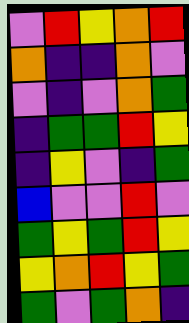[["violet", "red", "yellow", "orange", "red"], ["orange", "indigo", "indigo", "orange", "violet"], ["violet", "indigo", "violet", "orange", "green"], ["indigo", "green", "green", "red", "yellow"], ["indigo", "yellow", "violet", "indigo", "green"], ["blue", "violet", "violet", "red", "violet"], ["green", "yellow", "green", "red", "yellow"], ["yellow", "orange", "red", "yellow", "green"], ["green", "violet", "green", "orange", "indigo"]]